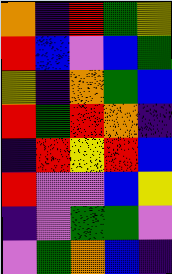[["orange", "indigo", "red", "green", "yellow"], ["red", "blue", "violet", "blue", "green"], ["yellow", "indigo", "orange", "green", "blue"], ["red", "green", "red", "orange", "indigo"], ["indigo", "red", "yellow", "red", "blue"], ["red", "violet", "violet", "blue", "yellow"], ["indigo", "violet", "green", "green", "violet"], ["violet", "green", "orange", "blue", "indigo"]]